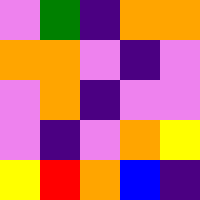[["violet", "green", "indigo", "orange", "orange"], ["orange", "orange", "violet", "indigo", "violet"], ["violet", "orange", "indigo", "violet", "violet"], ["violet", "indigo", "violet", "orange", "yellow"], ["yellow", "red", "orange", "blue", "indigo"]]